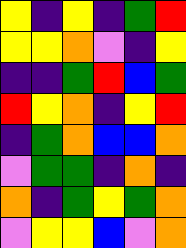[["yellow", "indigo", "yellow", "indigo", "green", "red"], ["yellow", "yellow", "orange", "violet", "indigo", "yellow"], ["indigo", "indigo", "green", "red", "blue", "green"], ["red", "yellow", "orange", "indigo", "yellow", "red"], ["indigo", "green", "orange", "blue", "blue", "orange"], ["violet", "green", "green", "indigo", "orange", "indigo"], ["orange", "indigo", "green", "yellow", "green", "orange"], ["violet", "yellow", "yellow", "blue", "violet", "orange"]]